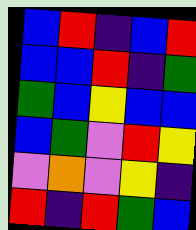[["blue", "red", "indigo", "blue", "red"], ["blue", "blue", "red", "indigo", "green"], ["green", "blue", "yellow", "blue", "blue"], ["blue", "green", "violet", "red", "yellow"], ["violet", "orange", "violet", "yellow", "indigo"], ["red", "indigo", "red", "green", "blue"]]